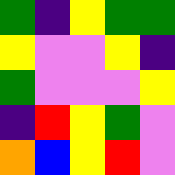[["green", "indigo", "yellow", "green", "green"], ["yellow", "violet", "violet", "yellow", "indigo"], ["green", "violet", "violet", "violet", "yellow"], ["indigo", "red", "yellow", "green", "violet"], ["orange", "blue", "yellow", "red", "violet"]]